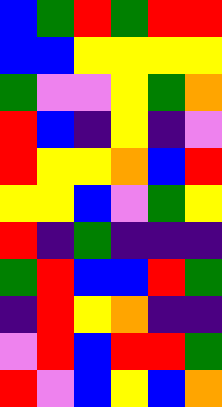[["blue", "green", "red", "green", "red", "red"], ["blue", "blue", "yellow", "yellow", "yellow", "yellow"], ["green", "violet", "violet", "yellow", "green", "orange"], ["red", "blue", "indigo", "yellow", "indigo", "violet"], ["red", "yellow", "yellow", "orange", "blue", "red"], ["yellow", "yellow", "blue", "violet", "green", "yellow"], ["red", "indigo", "green", "indigo", "indigo", "indigo"], ["green", "red", "blue", "blue", "red", "green"], ["indigo", "red", "yellow", "orange", "indigo", "indigo"], ["violet", "red", "blue", "red", "red", "green"], ["red", "violet", "blue", "yellow", "blue", "orange"]]